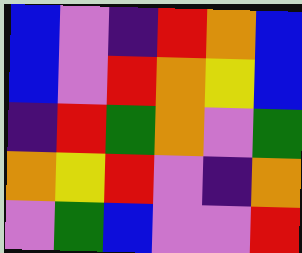[["blue", "violet", "indigo", "red", "orange", "blue"], ["blue", "violet", "red", "orange", "yellow", "blue"], ["indigo", "red", "green", "orange", "violet", "green"], ["orange", "yellow", "red", "violet", "indigo", "orange"], ["violet", "green", "blue", "violet", "violet", "red"]]